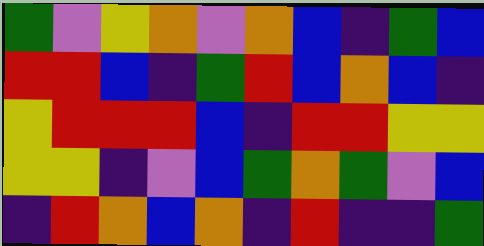[["green", "violet", "yellow", "orange", "violet", "orange", "blue", "indigo", "green", "blue"], ["red", "red", "blue", "indigo", "green", "red", "blue", "orange", "blue", "indigo"], ["yellow", "red", "red", "red", "blue", "indigo", "red", "red", "yellow", "yellow"], ["yellow", "yellow", "indigo", "violet", "blue", "green", "orange", "green", "violet", "blue"], ["indigo", "red", "orange", "blue", "orange", "indigo", "red", "indigo", "indigo", "green"]]